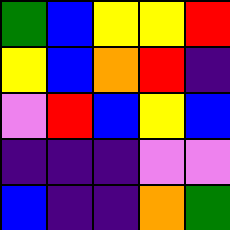[["green", "blue", "yellow", "yellow", "red"], ["yellow", "blue", "orange", "red", "indigo"], ["violet", "red", "blue", "yellow", "blue"], ["indigo", "indigo", "indigo", "violet", "violet"], ["blue", "indigo", "indigo", "orange", "green"]]